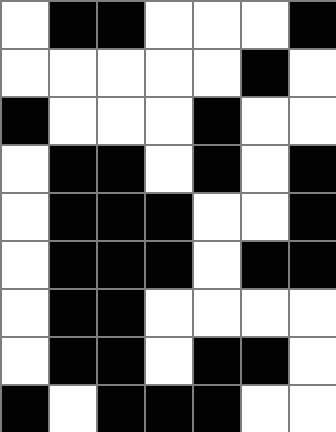[["white", "black", "black", "white", "white", "white", "black"], ["white", "white", "white", "white", "white", "black", "white"], ["black", "white", "white", "white", "black", "white", "white"], ["white", "black", "black", "white", "black", "white", "black"], ["white", "black", "black", "black", "white", "white", "black"], ["white", "black", "black", "black", "white", "black", "black"], ["white", "black", "black", "white", "white", "white", "white"], ["white", "black", "black", "white", "black", "black", "white"], ["black", "white", "black", "black", "black", "white", "white"]]